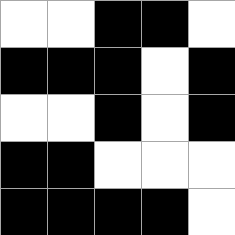[["white", "white", "black", "black", "white"], ["black", "black", "black", "white", "black"], ["white", "white", "black", "white", "black"], ["black", "black", "white", "white", "white"], ["black", "black", "black", "black", "white"]]